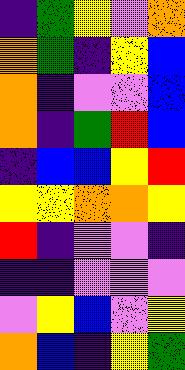[["indigo", "green", "yellow", "violet", "orange"], ["orange", "green", "indigo", "yellow", "blue"], ["orange", "indigo", "violet", "violet", "blue"], ["orange", "indigo", "green", "red", "blue"], ["indigo", "blue", "blue", "yellow", "red"], ["yellow", "yellow", "orange", "orange", "yellow"], ["red", "indigo", "violet", "violet", "indigo"], ["indigo", "indigo", "violet", "violet", "violet"], ["violet", "yellow", "blue", "violet", "yellow"], ["orange", "blue", "indigo", "yellow", "green"]]